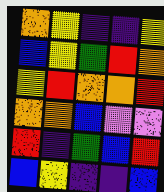[["orange", "yellow", "indigo", "indigo", "yellow"], ["blue", "yellow", "green", "red", "orange"], ["yellow", "red", "orange", "orange", "red"], ["orange", "orange", "blue", "violet", "violet"], ["red", "indigo", "green", "blue", "red"], ["blue", "yellow", "indigo", "indigo", "blue"]]